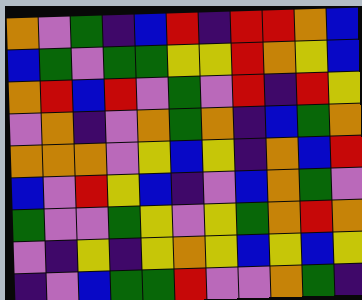[["orange", "violet", "green", "indigo", "blue", "red", "indigo", "red", "red", "orange", "blue"], ["blue", "green", "violet", "green", "green", "yellow", "yellow", "red", "orange", "yellow", "blue"], ["orange", "red", "blue", "red", "violet", "green", "violet", "red", "indigo", "red", "yellow"], ["violet", "orange", "indigo", "violet", "orange", "green", "orange", "indigo", "blue", "green", "orange"], ["orange", "orange", "orange", "violet", "yellow", "blue", "yellow", "indigo", "orange", "blue", "red"], ["blue", "violet", "red", "yellow", "blue", "indigo", "violet", "blue", "orange", "green", "violet"], ["green", "violet", "violet", "green", "yellow", "violet", "yellow", "green", "orange", "red", "orange"], ["violet", "indigo", "yellow", "indigo", "yellow", "orange", "yellow", "blue", "yellow", "blue", "yellow"], ["indigo", "violet", "blue", "green", "green", "red", "violet", "violet", "orange", "green", "indigo"]]